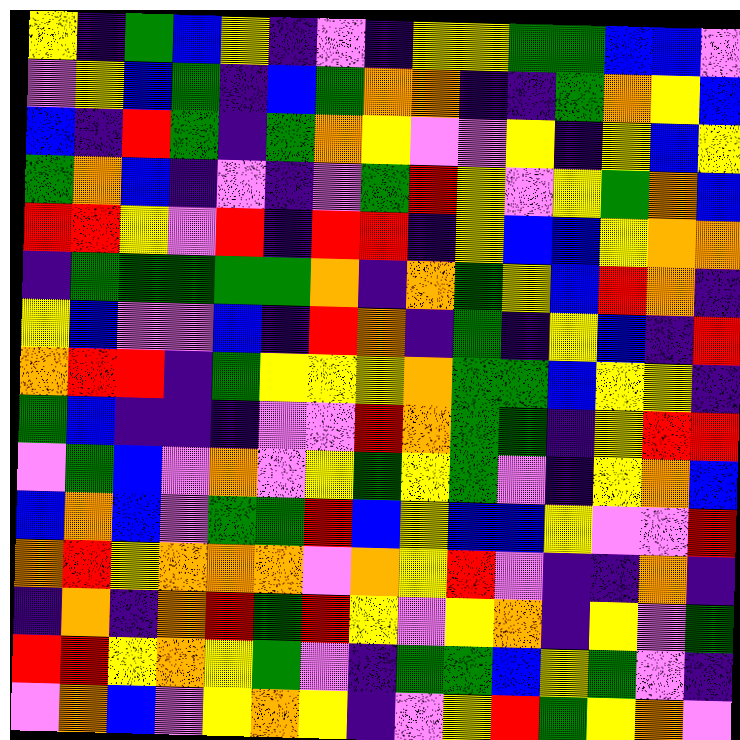[["yellow", "indigo", "green", "blue", "yellow", "indigo", "violet", "indigo", "yellow", "yellow", "green", "green", "blue", "blue", "violet"], ["violet", "yellow", "blue", "green", "indigo", "blue", "green", "orange", "orange", "indigo", "indigo", "green", "orange", "yellow", "blue"], ["blue", "indigo", "red", "green", "indigo", "green", "orange", "yellow", "violet", "violet", "yellow", "indigo", "yellow", "blue", "yellow"], ["green", "orange", "blue", "indigo", "violet", "indigo", "violet", "green", "red", "yellow", "violet", "yellow", "green", "orange", "blue"], ["red", "red", "yellow", "violet", "red", "indigo", "red", "red", "indigo", "yellow", "blue", "blue", "yellow", "orange", "orange"], ["indigo", "green", "green", "green", "green", "green", "orange", "indigo", "orange", "green", "yellow", "blue", "red", "orange", "indigo"], ["yellow", "blue", "violet", "violet", "blue", "indigo", "red", "orange", "indigo", "green", "indigo", "yellow", "blue", "indigo", "red"], ["orange", "red", "red", "indigo", "green", "yellow", "yellow", "yellow", "orange", "green", "green", "blue", "yellow", "yellow", "indigo"], ["green", "blue", "indigo", "indigo", "indigo", "violet", "violet", "red", "orange", "green", "green", "indigo", "yellow", "red", "red"], ["violet", "green", "blue", "violet", "orange", "violet", "yellow", "green", "yellow", "green", "violet", "indigo", "yellow", "orange", "blue"], ["blue", "orange", "blue", "violet", "green", "green", "red", "blue", "yellow", "blue", "blue", "yellow", "violet", "violet", "red"], ["orange", "red", "yellow", "orange", "orange", "orange", "violet", "orange", "yellow", "red", "violet", "indigo", "indigo", "orange", "indigo"], ["indigo", "orange", "indigo", "orange", "red", "green", "red", "yellow", "violet", "yellow", "orange", "indigo", "yellow", "violet", "green"], ["red", "red", "yellow", "orange", "yellow", "green", "violet", "indigo", "green", "green", "blue", "yellow", "green", "violet", "indigo"], ["violet", "orange", "blue", "violet", "yellow", "orange", "yellow", "indigo", "violet", "yellow", "red", "green", "yellow", "orange", "violet"]]